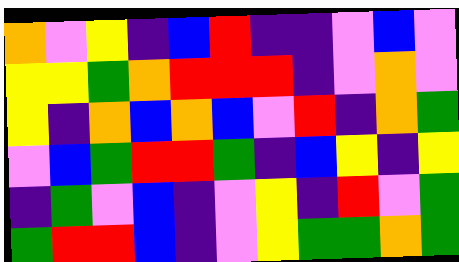[["orange", "violet", "yellow", "indigo", "blue", "red", "indigo", "indigo", "violet", "blue", "violet"], ["yellow", "yellow", "green", "orange", "red", "red", "red", "indigo", "violet", "orange", "violet"], ["yellow", "indigo", "orange", "blue", "orange", "blue", "violet", "red", "indigo", "orange", "green"], ["violet", "blue", "green", "red", "red", "green", "indigo", "blue", "yellow", "indigo", "yellow"], ["indigo", "green", "violet", "blue", "indigo", "violet", "yellow", "indigo", "red", "violet", "green"], ["green", "red", "red", "blue", "indigo", "violet", "yellow", "green", "green", "orange", "green"]]